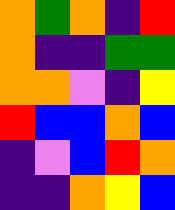[["orange", "green", "orange", "indigo", "red"], ["orange", "indigo", "indigo", "green", "green"], ["orange", "orange", "violet", "indigo", "yellow"], ["red", "blue", "blue", "orange", "blue"], ["indigo", "violet", "blue", "red", "orange"], ["indigo", "indigo", "orange", "yellow", "blue"]]